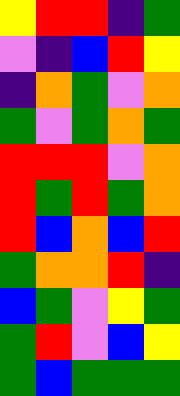[["yellow", "red", "red", "indigo", "green"], ["violet", "indigo", "blue", "red", "yellow"], ["indigo", "orange", "green", "violet", "orange"], ["green", "violet", "green", "orange", "green"], ["red", "red", "red", "violet", "orange"], ["red", "green", "red", "green", "orange"], ["red", "blue", "orange", "blue", "red"], ["green", "orange", "orange", "red", "indigo"], ["blue", "green", "violet", "yellow", "green"], ["green", "red", "violet", "blue", "yellow"], ["green", "blue", "green", "green", "green"]]